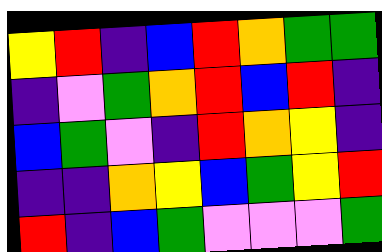[["yellow", "red", "indigo", "blue", "red", "orange", "green", "green"], ["indigo", "violet", "green", "orange", "red", "blue", "red", "indigo"], ["blue", "green", "violet", "indigo", "red", "orange", "yellow", "indigo"], ["indigo", "indigo", "orange", "yellow", "blue", "green", "yellow", "red"], ["red", "indigo", "blue", "green", "violet", "violet", "violet", "green"]]